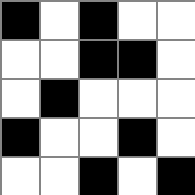[["black", "white", "black", "white", "white"], ["white", "white", "black", "black", "white"], ["white", "black", "white", "white", "white"], ["black", "white", "white", "black", "white"], ["white", "white", "black", "white", "black"]]